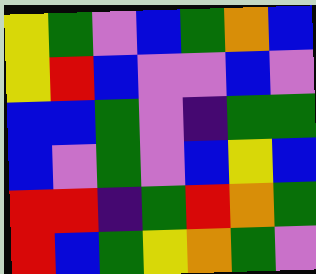[["yellow", "green", "violet", "blue", "green", "orange", "blue"], ["yellow", "red", "blue", "violet", "violet", "blue", "violet"], ["blue", "blue", "green", "violet", "indigo", "green", "green"], ["blue", "violet", "green", "violet", "blue", "yellow", "blue"], ["red", "red", "indigo", "green", "red", "orange", "green"], ["red", "blue", "green", "yellow", "orange", "green", "violet"]]